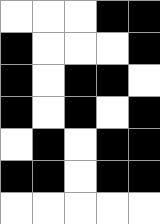[["white", "white", "white", "black", "black"], ["black", "white", "white", "white", "black"], ["black", "white", "black", "black", "white"], ["black", "white", "black", "white", "black"], ["white", "black", "white", "black", "black"], ["black", "black", "white", "black", "black"], ["white", "white", "white", "white", "white"]]